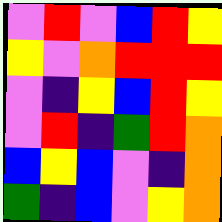[["violet", "red", "violet", "blue", "red", "yellow"], ["yellow", "violet", "orange", "red", "red", "red"], ["violet", "indigo", "yellow", "blue", "red", "yellow"], ["violet", "red", "indigo", "green", "red", "orange"], ["blue", "yellow", "blue", "violet", "indigo", "orange"], ["green", "indigo", "blue", "violet", "yellow", "orange"]]